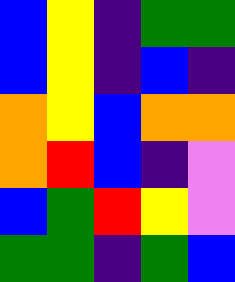[["blue", "yellow", "indigo", "green", "green"], ["blue", "yellow", "indigo", "blue", "indigo"], ["orange", "yellow", "blue", "orange", "orange"], ["orange", "red", "blue", "indigo", "violet"], ["blue", "green", "red", "yellow", "violet"], ["green", "green", "indigo", "green", "blue"]]